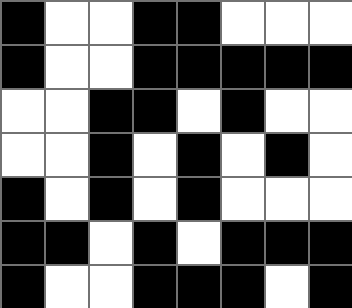[["black", "white", "white", "black", "black", "white", "white", "white"], ["black", "white", "white", "black", "black", "black", "black", "black"], ["white", "white", "black", "black", "white", "black", "white", "white"], ["white", "white", "black", "white", "black", "white", "black", "white"], ["black", "white", "black", "white", "black", "white", "white", "white"], ["black", "black", "white", "black", "white", "black", "black", "black"], ["black", "white", "white", "black", "black", "black", "white", "black"]]